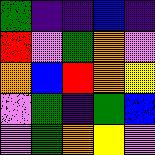[["green", "indigo", "indigo", "blue", "indigo"], ["red", "violet", "green", "orange", "violet"], ["orange", "blue", "red", "orange", "yellow"], ["violet", "green", "indigo", "green", "blue"], ["violet", "green", "orange", "yellow", "violet"]]